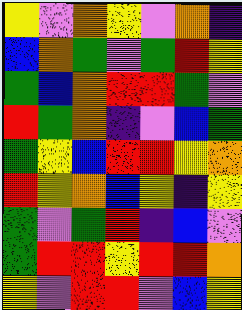[["yellow", "violet", "orange", "yellow", "violet", "orange", "indigo"], ["blue", "orange", "green", "violet", "green", "red", "yellow"], ["green", "blue", "orange", "red", "red", "green", "violet"], ["red", "green", "orange", "indigo", "violet", "blue", "green"], ["green", "yellow", "blue", "red", "red", "yellow", "orange"], ["red", "yellow", "orange", "blue", "yellow", "indigo", "yellow"], ["green", "violet", "green", "red", "indigo", "blue", "violet"], ["green", "red", "red", "yellow", "red", "red", "orange"], ["yellow", "violet", "red", "red", "violet", "blue", "yellow"]]